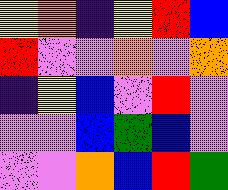[["yellow", "orange", "indigo", "yellow", "red", "blue"], ["red", "violet", "violet", "orange", "violet", "orange"], ["indigo", "yellow", "blue", "violet", "red", "violet"], ["violet", "violet", "blue", "green", "blue", "violet"], ["violet", "violet", "orange", "blue", "red", "green"]]